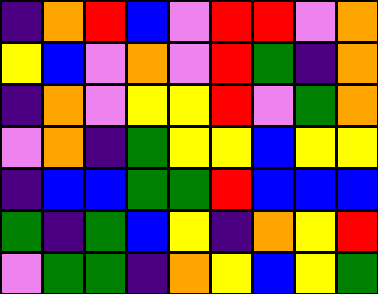[["indigo", "orange", "red", "blue", "violet", "red", "red", "violet", "orange"], ["yellow", "blue", "violet", "orange", "violet", "red", "green", "indigo", "orange"], ["indigo", "orange", "violet", "yellow", "yellow", "red", "violet", "green", "orange"], ["violet", "orange", "indigo", "green", "yellow", "yellow", "blue", "yellow", "yellow"], ["indigo", "blue", "blue", "green", "green", "red", "blue", "blue", "blue"], ["green", "indigo", "green", "blue", "yellow", "indigo", "orange", "yellow", "red"], ["violet", "green", "green", "indigo", "orange", "yellow", "blue", "yellow", "green"]]